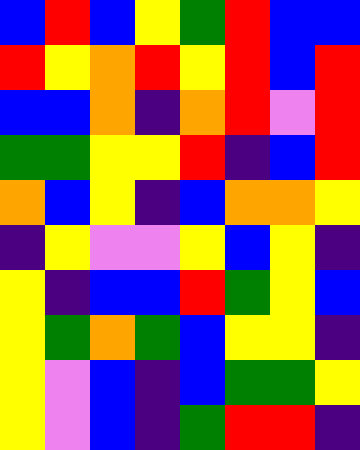[["blue", "red", "blue", "yellow", "green", "red", "blue", "blue"], ["red", "yellow", "orange", "red", "yellow", "red", "blue", "red"], ["blue", "blue", "orange", "indigo", "orange", "red", "violet", "red"], ["green", "green", "yellow", "yellow", "red", "indigo", "blue", "red"], ["orange", "blue", "yellow", "indigo", "blue", "orange", "orange", "yellow"], ["indigo", "yellow", "violet", "violet", "yellow", "blue", "yellow", "indigo"], ["yellow", "indigo", "blue", "blue", "red", "green", "yellow", "blue"], ["yellow", "green", "orange", "green", "blue", "yellow", "yellow", "indigo"], ["yellow", "violet", "blue", "indigo", "blue", "green", "green", "yellow"], ["yellow", "violet", "blue", "indigo", "green", "red", "red", "indigo"]]